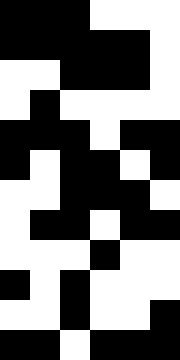[["black", "black", "black", "white", "white", "white"], ["black", "black", "black", "black", "black", "white"], ["white", "white", "black", "black", "black", "white"], ["white", "black", "white", "white", "white", "white"], ["black", "black", "black", "white", "black", "black"], ["black", "white", "black", "black", "white", "black"], ["white", "white", "black", "black", "black", "white"], ["white", "black", "black", "white", "black", "black"], ["white", "white", "white", "black", "white", "white"], ["black", "white", "black", "white", "white", "white"], ["white", "white", "black", "white", "white", "black"], ["black", "black", "white", "black", "black", "black"]]